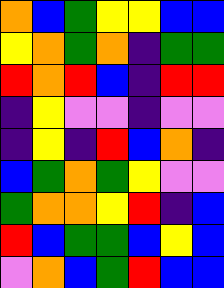[["orange", "blue", "green", "yellow", "yellow", "blue", "blue"], ["yellow", "orange", "green", "orange", "indigo", "green", "green"], ["red", "orange", "red", "blue", "indigo", "red", "red"], ["indigo", "yellow", "violet", "violet", "indigo", "violet", "violet"], ["indigo", "yellow", "indigo", "red", "blue", "orange", "indigo"], ["blue", "green", "orange", "green", "yellow", "violet", "violet"], ["green", "orange", "orange", "yellow", "red", "indigo", "blue"], ["red", "blue", "green", "green", "blue", "yellow", "blue"], ["violet", "orange", "blue", "green", "red", "blue", "blue"]]